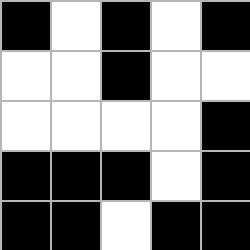[["black", "white", "black", "white", "black"], ["white", "white", "black", "white", "white"], ["white", "white", "white", "white", "black"], ["black", "black", "black", "white", "black"], ["black", "black", "white", "black", "black"]]